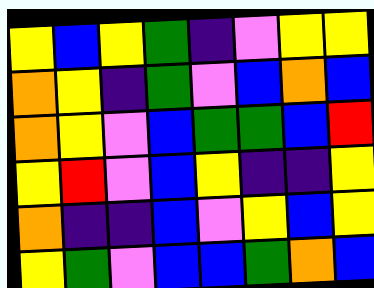[["yellow", "blue", "yellow", "green", "indigo", "violet", "yellow", "yellow"], ["orange", "yellow", "indigo", "green", "violet", "blue", "orange", "blue"], ["orange", "yellow", "violet", "blue", "green", "green", "blue", "red"], ["yellow", "red", "violet", "blue", "yellow", "indigo", "indigo", "yellow"], ["orange", "indigo", "indigo", "blue", "violet", "yellow", "blue", "yellow"], ["yellow", "green", "violet", "blue", "blue", "green", "orange", "blue"]]